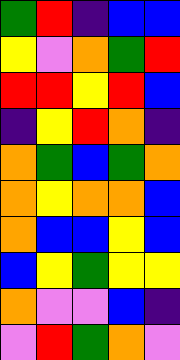[["green", "red", "indigo", "blue", "blue"], ["yellow", "violet", "orange", "green", "red"], ["red", "red", "yellow", "red", "blue"], ["indigo", "yellow", "red", "orange", "indigo"], ["orange", "green", "blue", "green", "orange"], ["orange", "yellow", "orange", "orange", "blue"], ["orange", "blue", "blue", "yellow", "blue"], ["blue", "yellow", "green", "yellow", "yellow"], ["orange", "violet", "violet", "blue", "indigo"], ["violet", "red", "green", "orange", "violet"]]